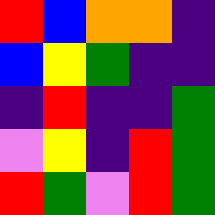[["red", "blue", "orange", "orange", "indigo"], ["blue", "yellow", "green", "indigo", "indigo"], ["indigo", "red", "indigo", "indigo", "green"], ["violet", "yellow", "indigo", "red", "green"], ["red", "green", "violet", "red", "green"]]